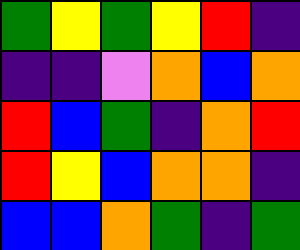[["green", "yellow", "green", "yellow", "red", "indigo"], ["indigo", "indigo", "violet", "orange", "blue", "orange"], ["red", "blue", "green", "indigo", "orange", "red"], ["red", "yellow", "blue", "orange", "orange", "indigo"], ["blue", "blue", "orange", "green", "indigo", "green"]]